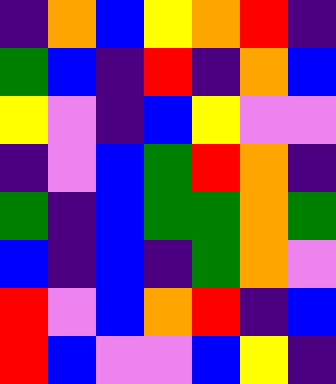[["indigo", "orange", "blue", "yellow", "orange", "red", "indigo"], ["green", "blue", "indigo", "red", "indigo", "orange", "blue"], ["yellow", "violet", "indigo", "blue", "yellow", "violet", "violet"], ["indigo", "violet", "blue", "green", "red", "orange", "indigo"], ["green", "indigo", "blue", "green", "green", "orange", "green"], ["blue", "indigo", "blue", "indigo", "green", "orange", "violet"], ["red", "violet", "blue", "orange", "red", "indigo", "blue"], ["red", "blue", "violet", "violet", "blue", "yellow", "indigo"]]